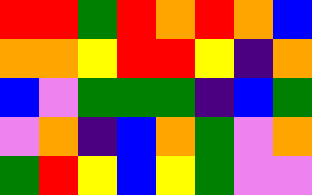[["red", "red", "green", "red", "orange", "red", "orange", "blue"], ["orange", "orange", "yellow", "red", "red", "yellow", "indigo", "orange"], ["blue", "violet", "green", "green", "green", "indigo", "blue", "green"], ["violet", "orange", "indigo", "blue", "orange", "green", "violet", "orange"], ["green", "red", "yellow", "blue", "yellow", "green", "violet", "violet"]]